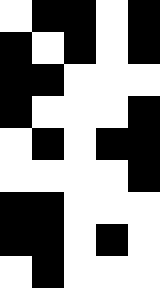[["white", "black", "black", "white", "black"], ["black", "white", "black", "white", "black"], ["black", "black", "white", "white", "white"], ["black", "white", "white", "white", "black"], ["white", "black", "white", "black", "black"], ["white", "white", "white", "white", "black"], ["black", "black", "white", "white", "white"], ["black", "black", "white", "black", "white"], ["white", "black", "white", "white", "white"]]